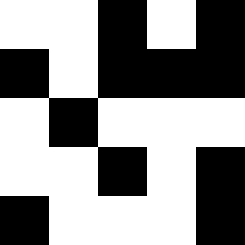[["white", "white", "black", "white", "black"], ["black", "white", "black", "black", "black"], ["white", "black", "white", "white", "white"], ["white", "white", "black", "white", "black"], ["black", "white", "white", "white", "black"]]